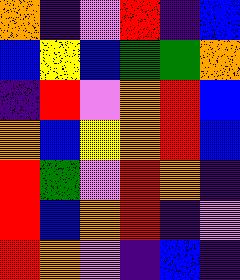[["orange", "indigo", "violet", "red", "indigo", "blue"], ["blue", "yellow", "blue", "green", "green", "orange"], ["indigo", "red", "violet", "orange", "red", "blue"], ["orange", "blue", "yellow", "orange", "red", "blue"], ["red", "green", "violet", "red", "orange", "indigo"], ["red", "blue", "orange", "red", "indigo", "violet"], ["red", "orange", "violet", "indigo", "blue", "indigo"]]